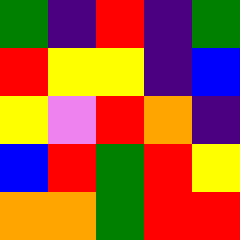[["green", "indigo", "red", "indigo", "green"], ["red", "yellow", "yellow", "indigo", "blue"], ["yellow", "violet", "red", "orange", "indigo"], ["blue", "red", "green", "red", "yellow"], ["orange", "orange", "green", "red", "red"]]